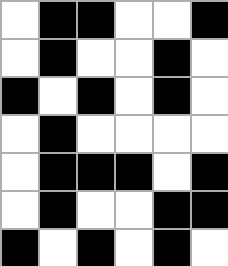[["white", "black", "black", "white", "white", "black"], ["white", "black", "white", "white", "black", "white"], ["black", "white", "black", "white", "black", "white"], ["white", "black", "white", "white", "white", "white"], ["white", "black", "black", "black", "white", "black"], ["white", "black", "white", "white", "black", "black"], ["black", "white", "black", "white", "black", "white"]]